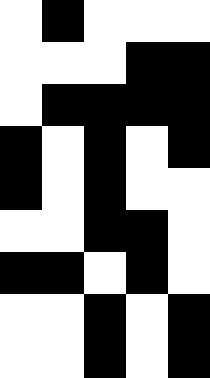[["white", "black", "white", "white", "white"], ["white", "white", "white", "black", "black"], ["white", "black", "black", "black", "black"], ["black", "white", "black", "white", "black"], ["black", "white", "black", "white", "white"], ["white", "white", "black", "black", "white"], ["black", "black", "white", "black", "white"], ["white", "white", "black", "white", "black"], ["white", "white", "black", "white", "black"]]